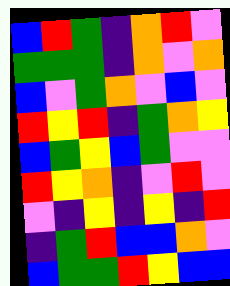[["blue", "red", "green", "indigo", "orange", "red", "violet"], ["green", "green", "green", "indigo", "orange", "violet", "orange"], ["blue", "violet", "green", "orange", "violet", "blue", "violet"], ["red", "yellow", "red", "indigo", "green", "orange", "yellow"], ["blue", "green", "yellow", "blue", "green", "violet", "violet"], ["red", "yellow", "orange", "indigo", "violet", "red", "violet"], ["violet", "indigo", "yellow", "indigo", "yellow", "indigo", "red"], ["indigo", "green", "red", "blue", "blue", "orange", "violet"], ["blue", "green", "green", "red", "yellow", "blue", "blue"]]